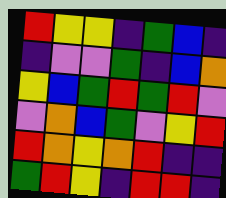[["red", "yellow", "yellow", "indigo", "green", "blue", "indigo"], ["indigo", "violet", "violet", "green", "indigo", "blue", "orange"], ["yellow", "blue", "green", "red", "green", "red", "violet"], ["violet", "orange", "blue", "green", "violet", "yellow", "red"], ["red", "orange", "yellow", "orange", "red", "indigo", "indigo"], ["green", "red", "yellow", "indigo", "red", "red", "indigo"]]